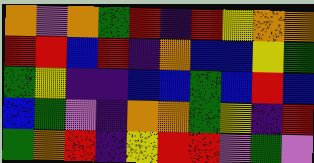[["orange", "violet", "orange", "green", "red", "indigo", "red", "yellow", "orange", "orange"], ["red", "red", "blue", "red", "indigo", "orange", "blue", "blue", "yellow", "green"], ["green", "yellow", "indigo", "indigo", "blue", "blue", "green", "blue", "red", "blue"], ["blue", "green", "violet", "indigo", "orange", "orange", "green", "yellow", "indigo", "red"], ["green", "orange", "red", "indigo", "yellow", "red", "red", "violet", "green", "violet"]]